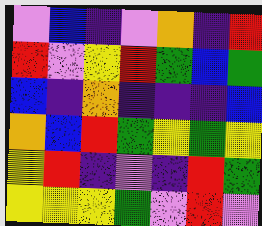[["violet", "blue", "indigo", "violet", "orange", "indigo", "red"], ["red", "violet", "yellow", "red", "green", "blue", "green"], ["blue", "indigo", "orange", "indigo", "indigo", "indigo", "blue"], ["orange", "blue", "red", "green", "yellow", "green", "yellow"], ["yellow", "red", "indigo", "violet", "indigo", "red", "green"], ["yellow", "yellow", "yellow", "green", "violet", "red", "violet"]]